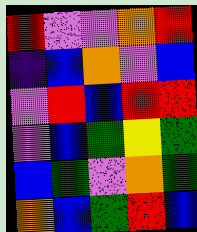[["red", "violet", "violet", "orange", "red"], ["indigo", "blue", "orange", "violet", "blue"], ["violet", "red", "blue", "red", "red"], ["violet", "blue", "green", "yellow", "green"], ["blue", "green", "violet", "orange", "green"], ["orange", "blue", "green", "red", "blue"]]